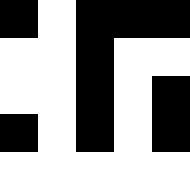[["black", "white", "black", "black", "black"], ["white", "white", "black", "white", "white"], ["white", "white", "black", "white", "black"], ["black", "white", "black", "white", "black"], ["white", "white", "white", "white", "white"]]